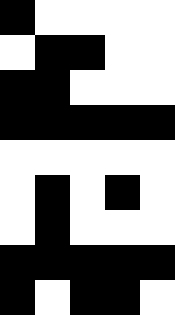[["black", "white", "white", "white", "white"], ["white", "black", "black", "white", "white"], ["black", "black", "white", "white", "white"], ["black", "black", "black", "black", "black"], ["white", "white", "white", "white", "white"], ["white", "black", "white", "black", "white"], ["white", "black", "white", "white", "white"], ["black", "black", "black", "black", "black"], ["black", "white", "black", "black", "white"]]